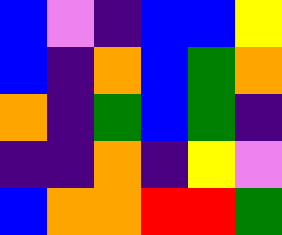[["blue", "violet", "indigo", "blue", "blue", "yellow"], ["blue", "indigo", "orange", "blue", "green", "orange"], ["orange", "indigo", "green", "blue", "green", "indigo"], ["indigo", "indigo", "orange", "indigo", "yellow", "violet"], ["blue", "orange", "orange", "red", "red", "green"]]